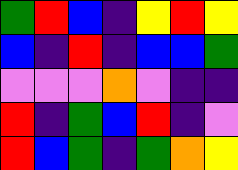[["green", "red", "blue", "indigo", "yellow", "red", "yellow"], ["blue", "indigo", "red", "indigo", "blue", "blue", "green"], ["violet", "violet", "violet", "orange", "violet", "indigo", "indigo"], ["red", "indigo", "green", "blue", "red", "indigo", "violet"], ["red", "blue", "green", "indigo", "green", "orange", "yellow"]]